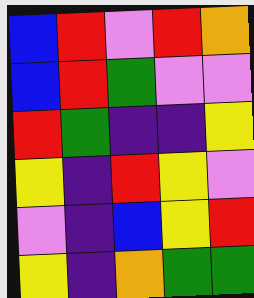[["blue", "red", "violet", "red", "orange"], ["blue", "red", "green", "violet", "violet"], ["red", "green", "indigo", "indigo", "yellow"], ["yellow", "indigo", "red", "yellow", "violet"], ["violet", "indigo", "blue", "yellow", "red"], ["yellow", "indigo", "orange", "green", "green"]]